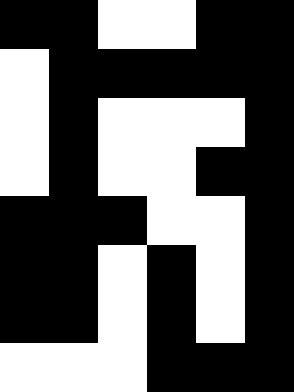[["black", "black", "white", "white", "black", "black"], ["white", "black", "black", "black", "black", "black"], ["white", "black", "white", "white", "white", "black"], ["white", "black", "white", "white", "black", "black"], ["black", "black", "black", "white", "white", "black"], ["black", "black", "white", "black", "white", "black"], ["black", "black", "white", "black", "white", "black"], ["white", "white", "white", "black", "black", "black"]]